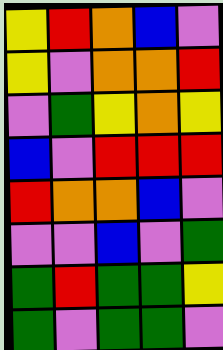[["yellow", "red", "orange", "blue", "violet"], ["yellow", "violet", "orange", "orange", "red"], ["violet", "green", "yellow", "orange", "yellow"], ["blue", "violet", "red", "red", "red"], ["red", "orange", "orange", "blue", "violet"], ["violet", "violet", "blue", "violet", "green"], ["green", "red", "green", "green", "yellow"], ["green", "violet", "green", "green", "violet"]]